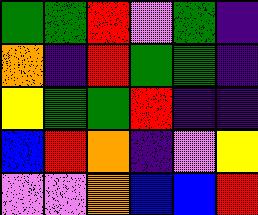[["green", "green", "red", "violet", "green", "indigo"], ["orange", "indigo", "red", "green", "green", "indigo"], ["yellow", "green", "green", "red", "indigo", "indigo"], ["blue", "red", "orange", "indigo", "violet", "yellow"], ["violet", "violet", "orange", "blue", "blue", "red"]]